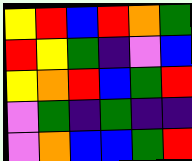[["yellow", "red", "blue", "red", "orange", "green"], ["red", "yellow", "green", "indigo", "violet", "blue"], ["yellow", "orange", "red", "blue", "green", "red"], ["violet", "green", "indigo", "green", "indigo", "indigo"], ["violet", "orange", "blue", "blue", "green", "red"]]